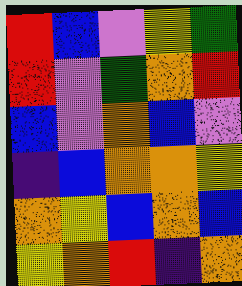[["red", "blue", "violet", "yellow", "green"], ["red", "violet", "green", "orange", "red"], ["blue", "violet", "orange", "blue", "violet"], ["indigo", "blue", "orange", "orange", "yellow"], ["orange", "yellow", "blue", "orange", "blue"], ["yellow", "orange", "red", "indigo", "orange"]]